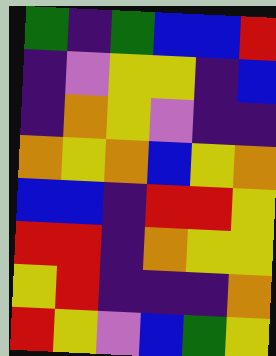[["green", "indigo", "green", "blue", "blue", "red"], ["indigo", "violet", "yellow", "yellow", "indigo", "blue"], ["indigo", "orange", "yellow", "violet", "indigo", "indigo"], ["orange", "yellow", "orange", "blue", "yellow", "orange"], ["blue", "blue", "indigo", "red", "red", "yellow"], ["red", "red", "indigo", "orange", "yellow", "yellow"], ["yellow", "red", "indigo", "indigo", "indigo", "orange"], ["red", "yellow", "violet", "blue", "green", "yellow"]]